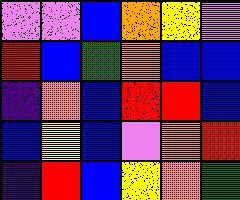[["violet", "violet", "blue", "orange", "yellow", "violet"], ["red", "blue", "green", "orange", "blue", "blue"], ["indigo", "orange", "blue", "red", "red", "blue"], ["blue", "yellow", "blue", "violet", "orange", "red"], ["indigo", "red", "blue", "yellow", "orange", "green"]]